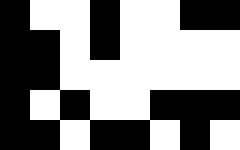[["black", "white", "white", "black", "white", "white", "black", "black"], ["black", "black", "white", "black", "white", "white", "white", "white"], ["black", "black", "white", "white", "white", "white", "white", "white"], ["black", "white", "black", "white", "white", "black", "black", "black"], ["black", "black", "white", "black", "black", "white", "black", "white"]]